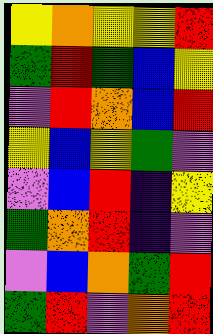[["yellow", "orange", "yellow", "yellow", "red"], ["green", "red", "green", "blue", "yellow"], ["violet", "red", "orange", "blue", "red"], ["yellow", "blue", "yellow", "green", "violet"], ["violet", "blue", "red", "indigo", "yellow"], ["green", "orange", "red", "indigo", "violet"], ["violet", "blue", "orange", "green", "red"], ["green", "red", "violet", "orange", "red"]]